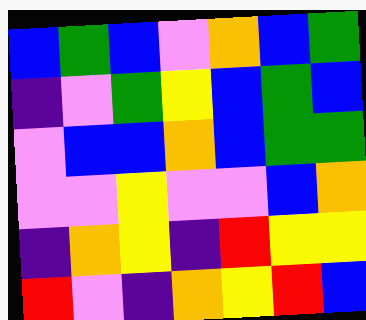[["blue", "green", "blue", "violet", "orange", "blue", "green"], ["indigo", "violet", "green", "yellow", "blue", "green", "blue"], ["violet", "blue", "blue", "orange", "blue", "green", "green"], ["violet", "violet", "yellow", "violet", "violet", "blue", "orange"], ["indigo", "orange", "yellow", "indigo", "red", "yellow", "yellow"], ["red", "violet", "indigo", "orange", "yellow", "red", "blue"]]